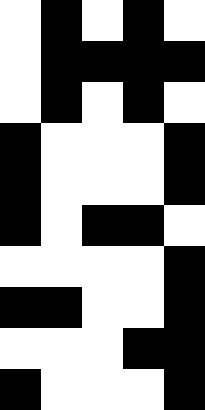[["white", "black", "white", "black", "white"], ["white", "black", "black", "black", "black"], ["white", "black", "white", "black", "white"], ["black", "white", "white", "white", "black"], ["black", "white", "white", "white", "black"], ["black", "white", "black", "black", "white"], ["white", "white", "white", "white", "black"], ["black", "black", "white", "white", "black"], ["white", "white", "white", "black", "black"], ["black", "white", "white", "white", "black"]]